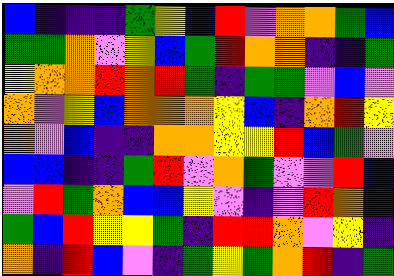[["blue", "indigo", "indigo", "indigo", "green", "yellow", "blue", "red", "violet", "orange", "orange", "green", "blue"], ["green", "green", "orange", "violet", "yellow", "blue", "green", "red", "orange", "orange", "indigo", "indigo", "green"], ["yellow", "orange", "orange", "red", "orange", "red", "green", "indigo", "green", "green", "violet", "blue", "violet"], ["orange", "violet", "yellow", "blue", "orange", "orange", "orange", "yellow", "blue", "indigo", "orange", "red", "yellow"], ["orange", "violet", "blue", "indigo", "indigo", "orange", "orange", "yellow", "yellow", "red", "blue", "green", "violet"], ["blue", "blue", "indigo", "indigo", "green", "red", "violet", "orange", "green", "violet", "violet", "red", "blue"], ["violet", "red", "green", "orange", "blue", "blue", "yellow", "violet", "indigo", "violet", "red", "orange", "indigo"], ["green", "blue", "red", "yellow", "yellow", "green", "indigo", "red", "red", "orange", "violet", "yellow", "indigo"], ["orange", "indigo", "red", "blue", "violet", "indigo", "green", "yellow", "green", "orange", "red", "indigo", "green"]]